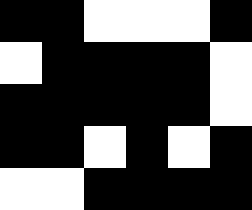[["black", "black", "white", "white", "white", "black"], ["white", "black", "black", "black", "black", "white"], ["black", "black", "black", "black", "black", "white"], ["black", "black", "white", "black", "white", "black"], ["white", "white", "black", "black", "black", "black"]]